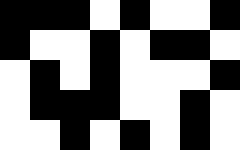[["black", "black", "black", "white", "black", "white", "white", "black"], ["black", "white", "white", "black", "white", "black", "black", "white"], ["white", "black", "white", "black", "white", "white", "white", "black"], ["white", "black", "black", "black", "white", "white", "black", "white"], ["white", "white", "black", "white", "black", "white", "black", "white"]]